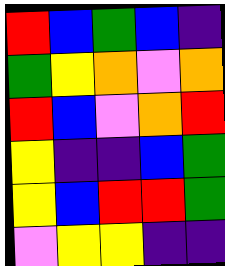[["red", "blue", "green", "blue", "indigo"], ["green", "yellow", "orange", "violet", "orange"], ["red", "blue", "violet", "orange", "red"], ["yellow", "indigo", "indigo", "blue", "green"], ["yellow", "blue", "red", "red", "green"], ["violet", "yellow", "yellow", "indigo", "indigo"]]